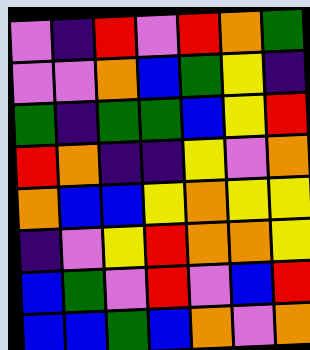[["violet", "indigo", "red", "violet", "red", "orange", "green"], ["violet", "violet", "orange", "blue", "green", "yellow", "indigo"], ["green", "indigo", "green", "green", "blue", "yellow", "red"], ["red", "orange", "indigo", "indigo", "yellow", "violet", "orange"], ["orange", "blue", "blue", "yellow", "orange", "yellow", "yellow"], ["indigo", "violet", "yellow", "red", "orange", "orange", "yellow"], ["blue", "green", "violet", "red", "violet", "blue", "red"], ["blue", "blue", "green", "blue", "orange", "violet", "orange"]]